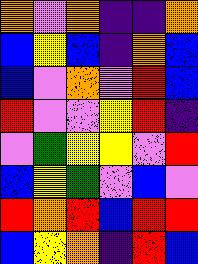[["orange", "violet", "orange", "indigo", "indigo", "orange"], ["blue", "yellow", "blue", "indigo", "orange", "blue"], ["blue", "violet", "orange", "violet", "red", "blue"], ["red", "violet", "violet", "yellow", "red", "indigo"], ["violet", "green", "yellow", "yellow", "violet", "red"], ["blue", "yellow", "green", "violet", "blue", "violet"], ["red", "orange", "red", "blue", "red", "red"], ["blue", "yellow", "orange", "indigo", "red", "blue"]]